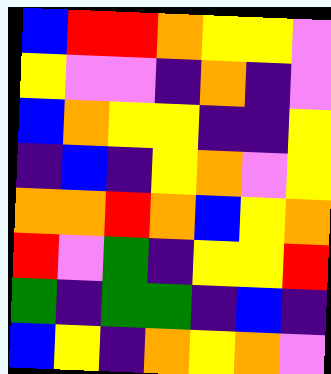[["blue", "red", "red", "orange", "yellow", "yellow", "violet"], ["yellow", "violet", "violet", "indigo", "orange", "indigo", "violet"], ["blue", "orange", "yellow", "yellow", "indigo", "indigo", "yellow"], ["indigo", "blue", "indigo", "yellow", "orange", "violet", "yellow"], ["orange", "orange", "red", "orange", "blue", "yellow", "orange"], ["red", "violet", "green", "indigo", "yellow", "yellow", "red"], ["green", "indigo", "green", "green", "indigo", "blue", "indigo"], ["blue", "yellow", "indigo", "orange", "yellow", "orange", "violet"]]